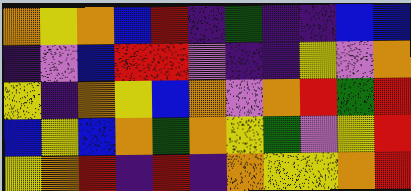[["orange", "yellow", "orange", "blue", "red", "indigo", "green", "indigo", "indigo", "blue", "blue"], ["indigo", "violet", "blue", "red", "red", "violet", "indigo", "indigo", "yellow", "violet", "orange"], ["yellow", "indigo", "orange", "yellow", "blue", "orange", "violet", "orange", "red", "green", "red"], ["blue", "yellow", "blue", "orange", "green", "orange", "yellow", "green", "violet", "yellow", "red"], ["yellow", "orange", "red", "indigo", "red", "indigo", "orange", "yellow", "yellow", "orange", "red"]]